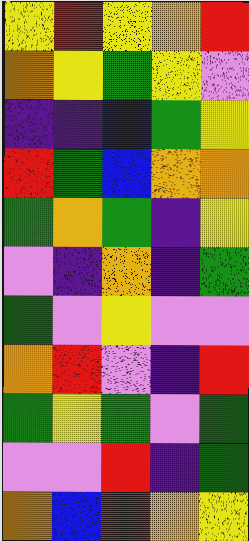[["yellow", "red", "yellow", "orange", "red"], ["orange", "yellow", "green", "yellow", "violet"], ["indigo", "indigo", "blue", "green", "yellow"], ["red", "green", "blue", "orange", "orange"], ["green", "orange", "green", "indigo", "yellow"], ["violet", "indigo", "orange", "indigo", "green"], ["green", "violet", "yellow", "violet", "violet"], ["orange", "red", "violet", "indigo", "red"], ["green", "yellow", "green", "violet", "green"], ["violet", "violet", "red", "indigo", "green"], ["orange", "blue", "red", "orange", "yellow"]]